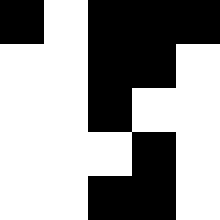[["black", "white", "black", "black", "black"], ["white", "white", "black", "black", "white"], ["white", "white", "black", "white", "white"], ["white", "white", "white", "black", "white"], ["white", "white", "black", "black", "white"]]